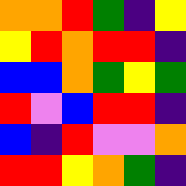[["orange", "orange", "red", "green", "indigo", "yellow"], ["yellow", "red", "orange", "red", "red", "indigo"], ["blue", "blue", "orange", "green", "yellow", "green"], ["red", "violet", "blue", "red", "red", "indigo"], ["blue", "indigo", "red", "violet", "violet", "orange"], ["red", "red", "yellow", "orange", "green", "indigo"]]